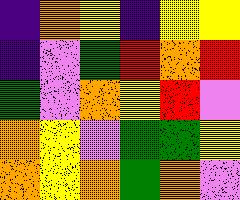[["indigo", "orange", "yellow", "indigo", "yellow", "yellow"], ["indigo", "violet", "green", "red", "orange", "red"], ["green", "violet", "orange", "yellow", "red", "violet"], ["orange", "yellow", "violet", "green", "green", "yellow"], ["orange", "yellow", "orange", "green", "orange", "violet"]]